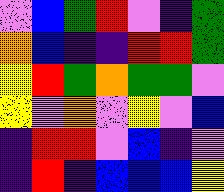[["violet", "blue", "green", "red", "violet", "indigo", "green"], ["orange", "blue", "indigo", "indigo", "red", "red", "green"], ["yellow", "red", "green", "orange", "green", "green", "violet"], ["yellow", "violet", "orange", "violet", "yellow", "violet", "blue"], ["indigo", "red", "red", "violet", "blue", "indigo", "violet"], ["indigo", "red", "indigo", "blue", "blue", "blue", "yellow"]]